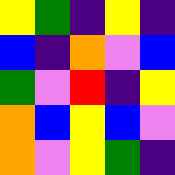[["yellow", "green", "indigo", "yellow", "indigo"], ["blue", "indigo", "orange", "violet", "blue"], ["green", "violet", "red", "indigo", "yellow"], ["orange", "blue", "yellow", "blue", "violet"], ["orange", "violet", "yellow", "green", "indigo"]]